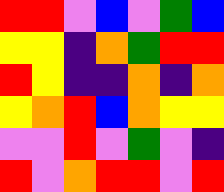[["red", "red", "violet", "blue", "violet", "green", "blue"], ["yellow", "yellow", "indigo", "orange", "green", "red", "red"], ["red", "yellow", "indigo", "indigo", "orange", "indigo", "orange"], ["yellow", "orange", "red", "blue", "orange", "yellow", "yellow"], ["violet", "violet", "red", "violet", "green", "violet", "indigo"], ["red", "violet", "orange", "red", "red", "violet", "red"]]